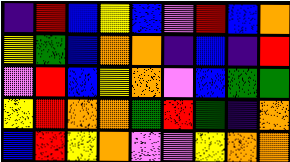[["indigo", "red", "blue", "yellow", "blue", "violet", "red", "blue", "orange"], ["yellow", "green", "blue", "orange", "orange", "indigo", "blue", "indigo", "red"], ["violet", "red", "blue", "yellow", "orange", "violet", "blue", "green", "green"], ["yellow", "red", "orange", "orange", "green", "red", "green", "indigo", "orange"], ["blue", "red", "yellow", "orange", "violet", "violet", "yellow", "orange", "orange"]]